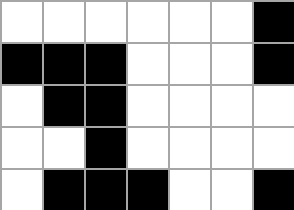[["white", "white", "white", "white", "white", "white", "black"], ["black", "black", "black", "white", "white", "white", "black"], ["white", "black", "black", "white", "white", "white", "white"], ["white", "white", "black", "white", "white", "white", "white"], ["white", "black", "black", "black", "white", "white", "black"]]